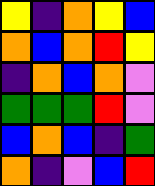[["yellow", "indigo", "orange", "yellow", "blue"], ["orange", "blue", "orange", "red", "yellow"], ["indigo", "orange", "blue", "orange", "violet"], ["green", "green", "green", "red", "violet"], ["blue", "orange", "blue", "indigo", "green"], ["orange", "indigo", "violet", "blue", "red"]]